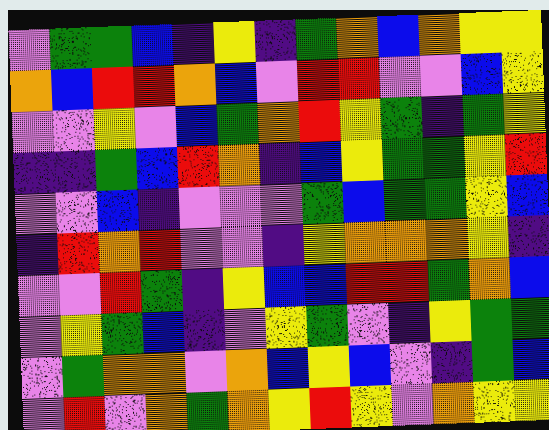[["violet", "green", "green", "blue", "indigo", "yellow", "indigo", "green", "orange", "blue", "orange", "yellow", "yellow"], ["orange", "blue", "red", "red", "orange", "blue", "violet", "red", "red", "violet", "violet", "blue", "yellow"], ["violet", "violet", "yellow", "violet", "blue", "green", "orange", "red", "yellow", "green", "indigo", "green", "yellow"], ["indigo", "indigo", "green", "blue", "red", "orange", "indigo", "blue", "yellow", "green", "green", "yellow", "red"], ["violet", "violet", "blue", "indigo", "violet", "violet", "violet", "green", "blue", "green", "green", "yellow", "blue"], ["indigo", "red", "orange", "red", "violet", "violet", "indigo", "yellow", "orange", "orange", "orange", "yellow", "indigo"], ["violet", "violet", "red", "green", "indigo", "yellow", "blue", "blue", "red", "red", "green", "orange", "blue"], ["violet", "yellow", "green", "blue", "indigo", "violet", "yellow", "green", "violet", "indigo", "yellow", "green", "green"], ["violet", "green", "orange", "orange", "violet", "orange", "blue", "yellow", "blue", "violet", "indigo", "green", "blue"], ["violet", "red", "violet", "orange", "green", "orange", "yellow", "red", "yellow", "violet", "orange", "yellow", "yellow"]]